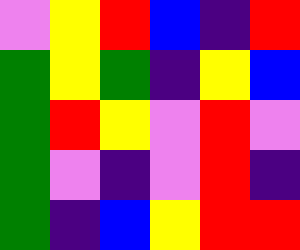[["violet", "yellow", "red", "blue", "indigo", "red"], ["green", "yellow", "green", "indigo", "yellow", "blue"], ["green", "red", "yellow", "violet", "red", "violet"], ["green", "violet", "indigo", "violet", "red", "indigo"], ["green", "indigo", "blue", "yellow", "red", "red"]]